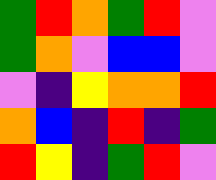[["green", "red", "orange", "green", "red", "violet"], ["green", "orange", "violet", "blue", "blue", "violet"], ["violet", "indigo", "yellow", "orange", "orange", "red"], ["orange", "blue", "indigo", "red", "indigo", "green"], ["red", "yellow", "indigo", "green", "red", "violet"]]